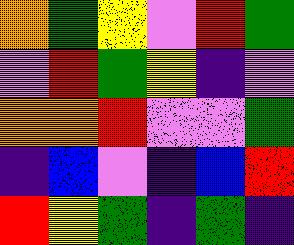[["orange", "green", "yellow", "violet", "red", "green"], ["violet", "red", "green", "yellow", "indigo", "violet"], ["orange", "orange", "red", "violet", "violet", "green"], ["indigo", "blue", "violet", "indigo", "blue", "red"], ["red", "yellow", "green", "indigo", "green", "indigo"]]